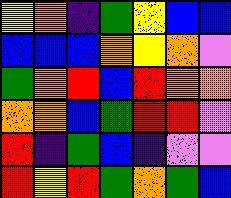[["yellow", "orange", "indigo", "green", "yellow", "blue", "blue"], ["blue", "blue", "blue", "orange", "yellow", "orange", "violet"], ["green", "orange", "red", "blue", "red", "orange", "orange"], ["orange", "orange", "blue", "green", "red", "red", "violet"], ["red", "indigo", "green", "blue", "indigo", "violet", "violet"], ["red", "yellow", "red", "green", "orange", "green", "blue"]]